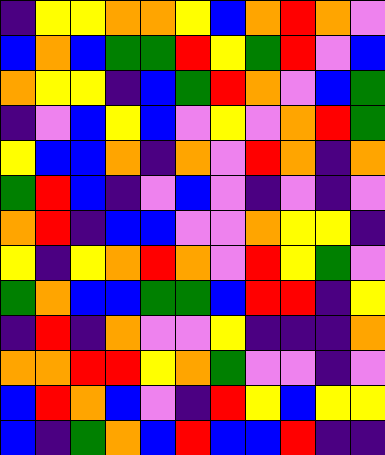[["indigo", "yellow", "yellow", "orange", "orange", "yellow", "blue", "orange", "red", "orange", "violet"], ["blue", "orange", "blue", "green", "green", "red", "yellow", "green", "red", "violet", "blue"], ["orange", "yellow", "yellow", "indigo", "blue", "green", "red", "orange", "violet", "blue", "green"], ["indigo", "violet", "blue", "yellow", "blue", "violet", "yellow", "violet", "orange", "red", "green"], ["yellow", "blue", "blue", "orange", "indigo", "orange", "violet", "red", "orange", "indigo", "orange"], ["green", "red", "blue", "indigo", "violet", "blue", "violet", "indigo", "violet", "indigo", "violet"], ["orange", "red", "indigo", "blue", "blue", "violet", "violet", "orange", "yellow", "yellow", "indigo"], ["yellow", "indigo", "yellow", "orange", "red", "orange", "violet", "red", "yellow", "green", "violet"], ["green", "orange", "blue", "blue", "green", "green", "blue", "red", "red", "indigo", "yellow"], ["indigo", "red", "indigo", "orange", "violet", "violet", "yellow", "indigo", "indigo", "indigo", "orange"], ["orange", "orange", "red", "red", "yellow", "orange", "green", "violet", "violet", "indigo", "violet"], ["blue", "red", "orange", "blue", "violet", "indigo", "red", "yellow", "blue", "yellow", "yellow"], ["blue", "indigo", "green", "orange", "blue", "red", "blue", "blue", "red", "indigo", "indigo"]]